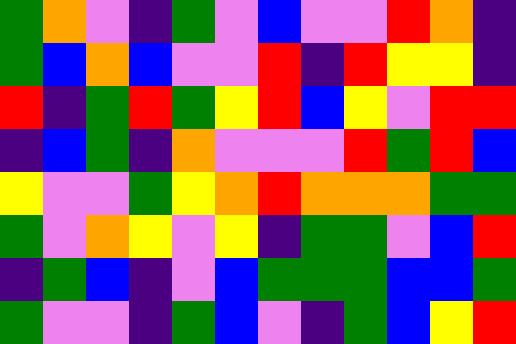[["green", "orange", "violet", "indigo", "green", "violet", "blue", "violet", "violet", "red", "orange", "indigo"], ["green", "blue", "orange", "blue", "violet", "violet", "red", "indigo", "red", "yellow", "yellow", "indigo"], ["red", "indigo", "green", "red", "green", "yellow", "red", "blue", "yellow", "violet", "red", "red"], ["indigo", "blue", "green", "indigo", "orange", "violet", "violet", "violet", "red", "green", "red", "blue"], ["yellow", "violet", "violet", "green", "yellow", "orange", "red", "orange", "orange", "orange", "green", "green"], ["green", "violet", "orange", "yellow", "violet", "yellow", "indigo", "green", "green", "violet", "blue", "red"], ["indigo", "green", "blue", "indigo", "violet", "blue", "green", "green", "green", "blue", "blue", "green"], ["green", "violet", "violet", "indigo", "green", "blue", "violet", "indigo", "green", "blue", "yellow", "red"]]